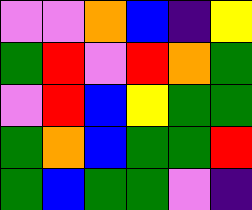[["violet", "violet", "orange", "blue", "indigo", "yellow"], ["green", "red", "violet", "red", "orange", "green"], ["violet", "red", "blue", "yellow", "green", "green"], ["green", "orange", "blue", "green", "green", "red"], ["green", "blue", "green", "green", "violet", "indigo"]]